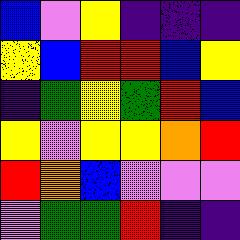[["blue", "violet", "yellow", "indigo", "indigo", "indigo"], ["yellow", "blue", "red", "red", "blue", "yellow"], ["indigo", "green", "yellow", "green", "red", "blue"], ["yellow", "violet", "yellow", "yellow", "orange", "red"], ["red", "orange", "blue", "violet", "violet", "violet"], ["violet", "green", "green", "red", "indigo", "indigo"]]